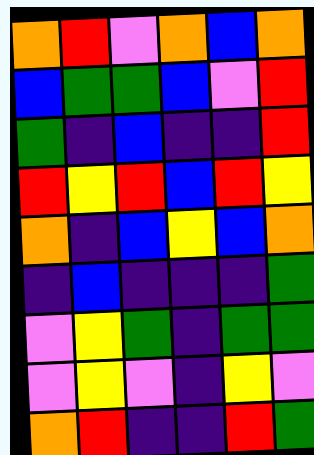[["orange", "red", "violet", "orange", "blue", "orange"], ["blue", "green", "green", "blue", "violet", "red"], ["green", "indigo", "blue", "indigo", "indigo", "red"], ["red", "yellow", "red", "blue", "red", "yellow"], ["orange", "indigo", "blue", "yellow", "blue", "orange"], ["indigo", "blue", "indigo", "indigo", "indigo", "green"], ["violet", "yellow", "green", "indigo", "green", "green"], ["violet", "yellow", "violet", "indigo", "yellow", "violet"], ["orange", "red", "indigo", "indigo", "red", "green"]]